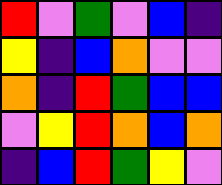[["red", "violet", "green", "violet", "blue", "indigo"], ["yellow", "indigo", "blue", "orange", "violet", "violet"], ["orange", "indigo", "red", "green", "blue", "blue"], ["violet", "yellow", "red", "orange", "blue", "orange"], ["indigo", "blue", "red", "green", "yellow", "violet"]]